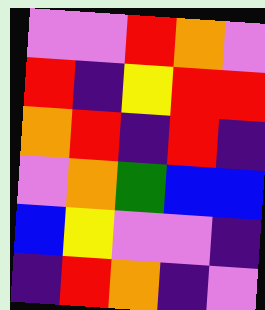[["violet", "violet", "red", "orange", "violet"], ["red", "indigo", "yellow", "red", "red"], ["orange", "red", "indigo", "red", "indigo"], ["violet", "orange", "green", "blue", "blue"], ["blue", "yellow", "violet", "violet", "indigo"], ["indigo", "red", "orange", "indigo", "violet"]]